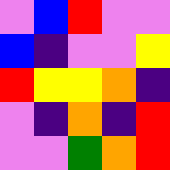[["violet", "blue", "red", "violet", "violet"], ["blue", "indigo", "violet", "violet", "yellow"], ["red", "yellow", "yellow", "orange", "indigo"], ["violet", "indigo", "orange", "indigo", "red"], ["violet", "violet", "green", "orange", "red"]]